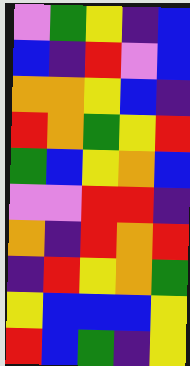[["violet", "green", "yellow", "indigo", "blue"], ["blue", "indigo", "red", "violet", "blue"], ["orange", "orange", "yellow", "blue", "indigo"], ["red", "orange", "green", "yellow", "red"], ["green", "blue", "yellow", "orange", "blue"], ["violet", "violet", "red", "red", "indigo"], ["orange", "indigo", "red", "orange", "red"], ["indigo", "red", "yellow", "orange", "green"], ["yellow", "blue", "blue", "blue", "yellow"], ["red", "blue", "green", "indigo", "yellow"]]